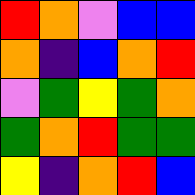[["red", "orange", "violet", "blue", "blue"], ["orange", "indigo", "blue", "orange", "red"], ["violet", "green", "yellow", "green", "orange"], ["green", "orange", "red", "green", "green"], ["yellow", "indigo", "orange", "red", "blue"]]